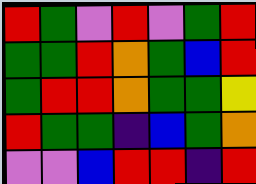[["red", "green", "violet", "red", "violet", "green", "red"], ["green", "green", "red", "orange", "green", "blue", "red"], ["green", "red", "red", "orange", "green", "green", "yellow"], ["red", "green", "green", "indigo", "blue", "green", "orange"], ["violet", "violet", "blue", "red", "red", "indigo", "red"]]